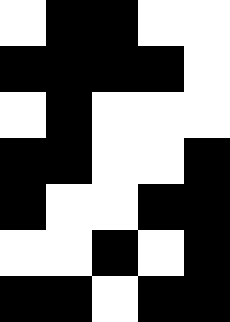[["white", "black", "black", "white", "white"], ["black", "black", "black", "black", "white"], ["white", "black", "white", "white", "white"], ["black", "black", "white", "white", "black"], ["black", "white", "white", "black", "black"], ["white", "white", "black", "white", "black"], ["black", "black", "white", "black", "black"]]